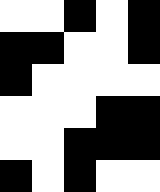[["white", "white", "black", "white", "black"], ["black", "black", "white", "white", "black"], ["black", "white", "white", "white", "white"], ["white", "white", "white", "black", "black"], ["white", "white", "black", "black", "black"], ["black", "white", "black", "white", "white"]]